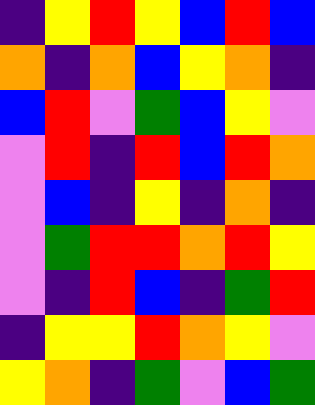[["indigo", "yellow", "red", "yellow", "blue", "red", "blue"], ["orange", "indigo", "orange", "blue", "yellow", "orange", "indigo"], ["blue", "red", "violet", "green", "blue", "yellow", "violet"], ["violet", "red", "indigo", "red", "blue", "red", "orange"], ["violet", "blue", "indigo", "yellow", "indigo", "orange", "indigo"], ["violet", "green", "red", "red", "orange", "red", "yellow"], ["violet", "indigo", "red", "blue", "indigo", "green", "red"], ["indigo", "yellow", "yellow", "red", "orange", "yellow", "violet"], ["yellow", "orange", "indigo", "green", "violet", "blue", "green"]]